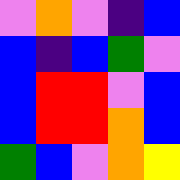[["violet", "orange", "violet", "indigo", "blue"], ["blue", "indigo", "blue", "green", "violet"], ["blue", "red", "red", "violet", "blue"], ["blue", "red", "red", "orange", "blue"], ["green", "blue", "violet", "orange", "yellow"]]